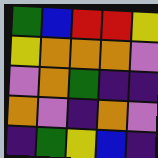[["green", "blue", "red", "red", "yellow"], ["yellow", "orange", "orange", "orange", "violet"], ["violet", "orange", "green", "indigo", "indigo"], ["orange", "violet", "indigo", "orange", "violet"], ["indigo", "green", "yellow", "blue", "indigo"]]